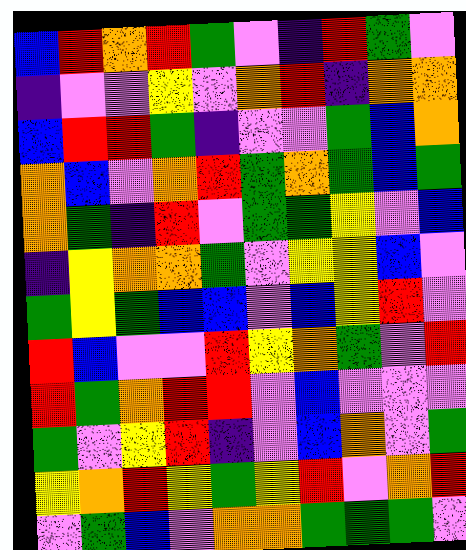[["blue", "red", "orange", "red", "green", "violet", "indigo", "red", "green", "violet"], ["indigo", "violet", "violet", "yellow", "violet", "orange", "red", "indigo", "orange", "orange"], ["blue", "red", "red", "green", "indigo", "violet", "violet", "green", "blue", "orange"], ["orange", "blue", "violet", "orange", "red", "green", "orange", "green", "blue", "green"], ["orange", "green", "indigo", "red", "violet", "green", "green", "yellow", "violet", "blue"], ["indigo", "yellow", "orange", "orange", "green", "violet", "yellow", "yellow", "blue", "violet"], ["green", "yellow", "green", "blue", "blue", "violet", "blue", "yellow", "red", "violet"], ["red", "blue", "violet", "violet", "red", "yellow", "orange", "green", "violet", "red"], ["red", "green", "orange", "red", "red", "violet", "blue", "violet", "violet", "violet"], ["green", "violet", "yellow", "red", "indigo", "violet", "blue", "orange", "violet", "green"], ["yellow", "orange", "red", "yellow", "green", "yellow", "red", "violet", "orange", "red"], ["violet", "green", "blue", "violet", "orange", "orange", "green", "green", "green", "violet"]]